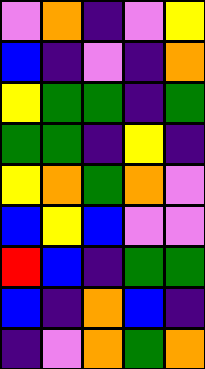[["violet", "orange", "indigo", "violet", "yellow"], ["blue", "indigo", "violet", "indigo", "orange"], ["yellow", "green", "green", "indigo", "green"], ["green", "green", "indigo", "yellow", "indigo"], ["yellow", "orange", "green", "orange", "violet"], ["blue", "yellow", "blue", "violet", "violet"], ["red", "blue", "indigo", "green", "green"], ["blue", "indigo", "orange", "blue", "indigo"], ["indigo", "violet", "orange", "green", "orange"]]